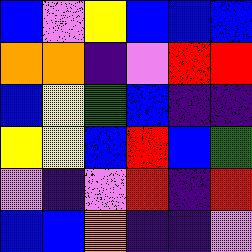[["blue", "violet", "yellow", "blue", "blue", "blue"], ["orange", "orange", "indigo", "violet", "red", "red"], ["blue", "yellow", "green", "blue", "indigo", "indigo"], ["yellow", "yellow", "blue", "red", "blue", "green"], ["violet", "indigo", "violet", "red", "indigo", "red"], ["blue", "blue", "orange", "indigo", "indigo", "violet"]]